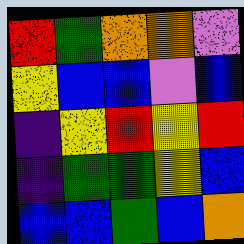[["red", "green", "orange", "orange", "violet"], ["yellow", "blue", "blue", "violet", "blue"], ["indigo", "yellow", "red", "yellow", "red"], ["indigo", "green", "green", "yellow", "blue"], ["blue", "blue", "green", "blue", "orange"]]